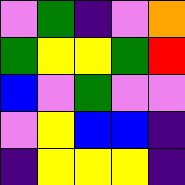[["violet", "green", "indigo", "violet", "orange"], ["green", "yellow", "yellow", "green", "red"], ["blue", "violet", "green", "violet", "violet"], ["violet", "yellow", "blue", "blue", "indigo"], ["indigo", "yellow", "yellow", "yellow", "indigo"]]